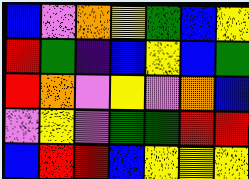[["blue", "violet", "orange", "yellow", "green", "blue", "yellow"], ["red", "green", "indigo", "blue", "yellow", "blue", "green"], ["red", "orange", "violet", "yellow", "violet", "orange", "blue"], ["violet", "yellow", "violet", "green", "green", "red", "red"], ["blue", "red", "red", "blue", "yellow", "yellow", "yellow"]]